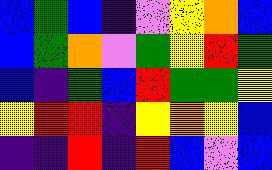[["blue", "green", "blue", "indigo", "violet", "yellow", "orange", "blue"], ["blue", "green", "orange", "violet", "green", "yellow", "red", "green"], ["blue", "indigo", "green", "blue", "red", "green", "green", "yellow"], ["yellow", "red", "red", "indigo", "yellow", "orange", "yellow", "blue"], ["indigo", "indigo", "red", "indigo", "red", "blue", "violet", "blue"]]